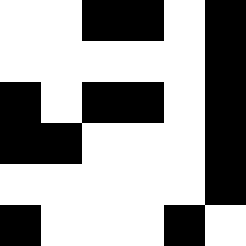[["white", "white", "black", "black", "white", "black"], ["white", "white", "white", "white", "white", "black"], ["black", "white", "black", "black", "white", "black"], ["black", "black", "white", "white", "white", "black"], ["white", "white", "white", "white", "white", "black"], ["black", "white", "white", "white", "black", "white"]]